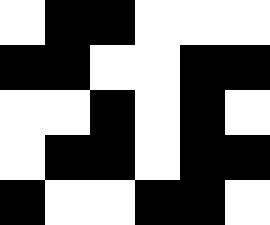[["white", "black", "black", "white", "white", "white"], ["black", "black", "white", "white", "black", "black"], ["white", "white", "black", "white", "black", "white"], ["white", "black", "black", "white", "black", "black"], ["black", "white", "white", "black", "black", "white"]]